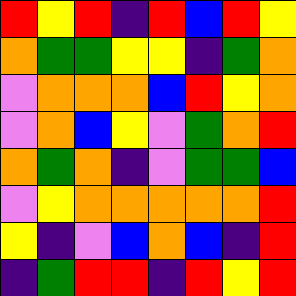[["red", "yellow", "red", "indigo", "red", "blue", "red", "yellow"], ["orange", "green", "green", "yellow", "yellow", "indigo", "green", "orange"], ["violet", "orange", "orange", "orange", "blue", "red", "yellow", "orange"], ["violet", "orange", "blue", "yellow", "violet", "green", "orange", "red"], ["orange", "green", "orange", "indigo", "violet", "green", "green", "blue"], ["violet", "yellow", "orange", "orange", "orange", "orange", "orange", "red"], ["yellow", "indigo", "violet", "blue", "orange", "blue", "indigo", "red"], ["indigo", "green", "red", "red", "indigo", "red", "yellow", "red"]]